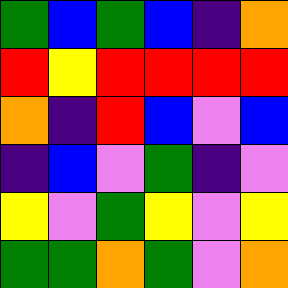[["green", "blue", "green", "blue", "indigo", "orange"], ["red", "yellow", "red", "red", "red", "red"], ["orange", "indigo", "red", "blue", "violet", "blue"], ["indigo", "blue", "violet", "green", "indigo", "violet"], ["yellow", "violet", "green", "yellow", "violet", "yellow"], ["green", "green", "orange", "green", "violet", "orange"]]